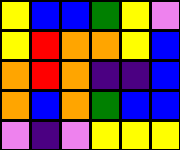[["yellow", "blue", "blue", "green", "yellow", "violet"], ["yellow", "red", "orange", "orange", "yellow", "blue"], ["orange", "red", "orange", "indigo", "indigo", "blue"], ["orange", "blue", "orange", "green", "blue", "blue"], ["violet", "indigo", "violet", "yellow", "yellow", "yellow"]]